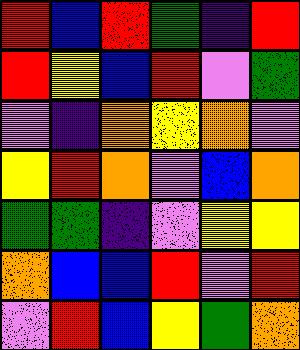[["red", "blue", "red", "green", "indigo", "red"], ["red", "yellow", "blue", "red", "violet", "green"], ["violet", "indigo", "orange", "yellow", "orange", "violet"], ["yellow", "red", "orange", "violet", "blue", "orange"], ["green", "green", "indigo", "violet", "yellow", "yellow"], ["orange", "blue", "blue", "red", "violet", "red"], ["violet", "red", "blue", "yellow", "green", "orange"]]